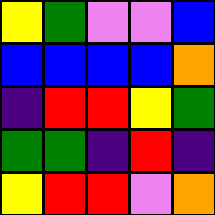[["yellow", "green", "violet", "violet", "blue"], ["blue", "blue", "blue", "blue", "orange"], ["indigo", "red", "red", "yellow", "green"], ["green", "green", "indigo", "red", "indigo"], ["yellow", "red", "red", "violet", "orange"]]